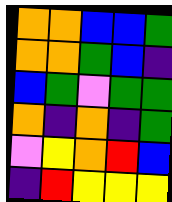[["orange", "orange", "blue", "blue", "green"], ["orange", "orange", "green", "blue", "indigo"], ["blue", "green", "violet", "green", "green"], ["orange", "indigo", "orange", "indigo", "green"], ["violet", "yellow", "orange", "red", "blue"], ["indigo", "red", "yellow", "yellow", "yellow"]]